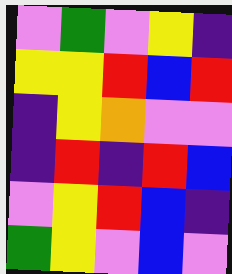[["violet", "green", "violet", "yellow", "indigo"], ["yellow", "yellow", "red", "blue", "red"], ["indigo", "yellow", "orange", "violet", "violet"], ["indigo", "red", "indigo", "red", "blue"], ["violet", "yellow", "red", "blue", "indigo"], ["green", "yellow", "violet", "blue", "violet"]]